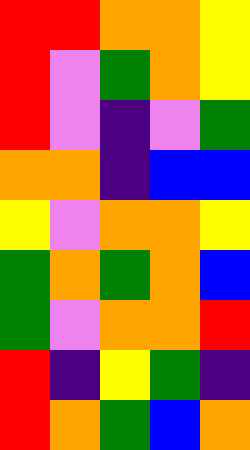[["red", "red", "orange", "orange", "yellow"], ["red", "violet", "green", "orange", "yellow"], ["red", "violet", "indigo", "violet", "green"], ["orange", "orange", "indigo", "blue", "blue"], ["yellow", "violet", "orange", "orange", "yellow"], ["green", "orange", "green", "orange", "blue"], ["green", "violet", "orange", "orange", "red"], ["red", "indigo", "yellow", "green", "indigo"], ["red", "orange", "green", "blue", "orange"]]